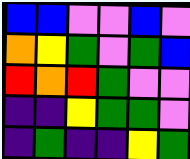[["blue", "blue", "violet", "violet", "blue", "violet"], ["orange", "yellow", "green", "violet", "green", "blue"], ["red", "orange", "red", "green", "violet", "violet"], ["indigo", "indigo", "yellow", "green", "green", "violet"], ["indigo", "green", "indigo", "indigo", "yellow", "green"]]